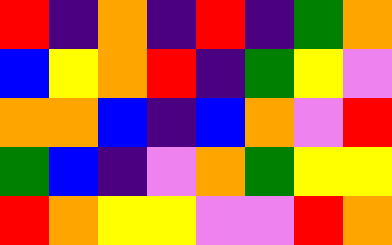[["red", "indigo", "orange", "indigo", "red", "indigo", "green", "orange"], ["blue", "yellow", "orange", "red", "indigo", "green", "yellow", "violet"], ["orange", "orange", "blue", "indigo", "blue", "orange", "violet", "red"], ["green", "blue", "indigo", "violet", "orange", "green", "yellow", "yellow"], ["red", "orange", "yellow", "yellow", "violet", "violet", "red", "orange"]]